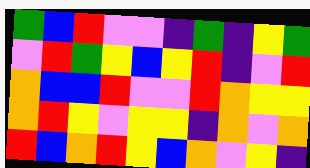[["green", "blue", "red", "violet", "violet", "indigo", "green", "indigo", "yellow", "green"], ["violet", "red", "green", "yellow", "blue", "yellow", "red", "indigo", "violet", "red"], ["orange", "blue", "blue", "red", "violet", "violet", "red", "orange", "yellow", "yellow"], ["orange", "red", "yellow", "violet", "yellow", "yellow", "indigo", "orange", "violet", "orange"], ["red", "blue", "orange", "red", "yellow", "blue", "orange", "violet", "yellow", "indigo"]]